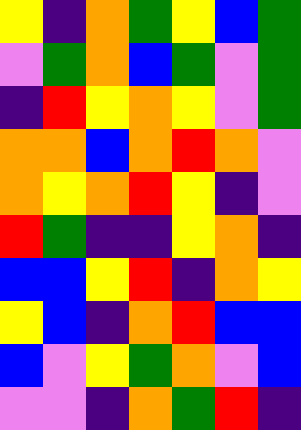[["yellow", "indigo", "orange", "green", "yellow", "blue", "green"], ["violet", "green", "orange", "blue", "green", "violet", "green"], ["indigo", "red", "yellow", "orange", "yellow", "violet", "green"], ["orange", "orange", "blue", "orange", "red", "orange", "violet"], ["orange", "yellow", "orange", "red", "yellow", "indigo", "violet"], ["red", "green", "indigo", "indigo", "yellow", "orange", "indigo"], ["blue", "blue", "yellow", "red", "indigo", "orange", "yellow"], ["yellow", "blue", "indigo", "orange", "red", "blue", "blue"], ["blue", "violet", "yellow", "green", "orange", "violet", "blue"], ["violet", "violet", "indigo", "orange", "green", "red", "indigo"]]